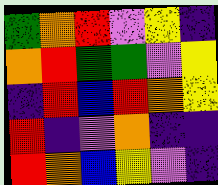[["green", "orange", "red", "violet", "yellow", "indigo"], ["orange", "red", "green", "green", "violet", "yellow"], ["indigo", "red", "blue", "red", "orange", "yellow"], ["red", "indigo", "violet", "orange", "indigo", "indigo"], ["red", "orange", "blue", "yellow", "violet", "indigo"]]